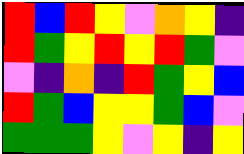[["red", "blue", "red", "yellow", "violet", "orange", "yellow", "indigo"], ["red", "green", "yellow", "red", "yellow", "red", "green", "violet"], ["violet", "indigo", "orange", "indigo", "red", "green", "yellow", "blue"], ["red", "green", "blue", "yellow", "yellow", "green", "blue", "violet"], ["green", "green", "green", "yellow", "violet", "yellow", "indigo", "yellow"]]